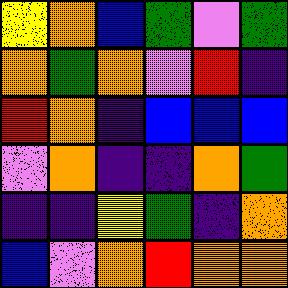[["yellow", "orange", "blue", "green", "violet", "green"], ["orange", "green", "orange", "violet", "red", "indigo"], ["red", "orange", "indigo", "blue", "blue", "blue"], ["violet", "orange", "indigo", "indigo", "orange", "green"], ["indigo", "indigo", "yellow", "green", "indigo", "orange"], ["blue", "violet", "orange", "red", "orange", "orange"]]